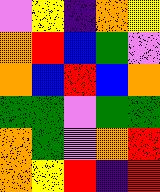[["violet", "yellow", "indigo", "orange", "yellow"], ["orange", "red", "blue", "green", "violet"], ["orange", "blue", "red", "blue", "orange"], ["green", "green", "violet", "green", "green"], ["orange", "green", "violet", "orange", "red"], ["orange", "yellow", "red", "indigo", "red"]]